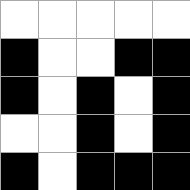[["white", "white", "white", "white", "white"], ["black", "white", "white", "black", "black"], ["black", "white", "black", "white", "black"], ["white", "white", "black", "white", "black"], ["black", "white", "black", "black", "black"]]